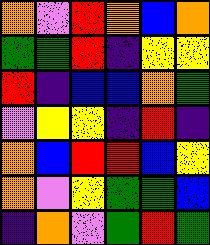[["orange", "violet", "red", "orange", "blue", "orange"], ["green", "green", "red", "indigo", "yellow", "yellow"], ["red", "indigo", "blue", "blue", "orange", "green"], ["violet", "yellow", "yellow", "indigo", "red", "indigo"], ["orange", "blue", "red", "red", "blue", "yellow"], ["orange", "violet", "yellow", "green", "green", "blue"], ["indigo", "orange", "violet", "green", "red", "green"]]